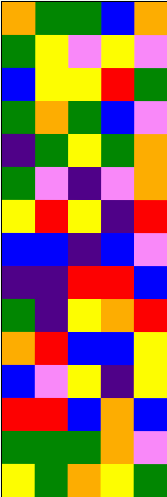[["orange", "green", "green", "blue", "orange"], ["green", "yellow", "violet", "yellow", "violet"], ["blue", "yellow", "yellow", "red", "green"], ["green", "orange", "green", "blue", "violet"], ["indigo", "green", "yellow", "green", "orange"], ["green", "violet", "indigo", "violet", "orange"], ["yellow", "red", "yellow", "indigo", "red"], ["blue", "blue", "indigo", "blue", "violet"], ["indigo", "indigo", "red", "red", "blue"], ["green", "indigo", "yellow", "orange", "red"], ["orange", "red", "blue", "blue", "yellow"], ["blue", "violet", "yellow", "indigo", "yellow"], ["red", "red", "blue", "orange", "blue"], ["green", "green", "green", "orange", "violet"], ["yellow", "green", "orange", "yellow", "green"]]